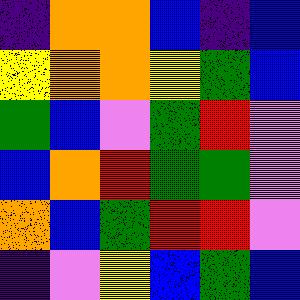[["indigo", "orange", "orange", "blue", "indigo", "blue"], ["yellow", "orange", "orange", "yellow", "green", "blue"], ["green", "blue", "violet", "green", "red", "violet"], ["blue", "orange", "red", "green", "green", "violet"], ["orange", "blue", "green", "red", "red", "violet"], ["indigo", "violet", "yellow", "blue", "green", "blue"]]